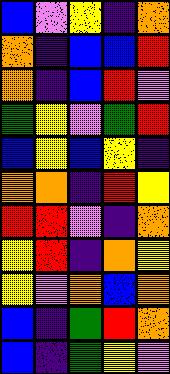[["blue", "violet", "yellow", "indigo", "orange"], ["orange", "indigo", "blue", "blue", "red"], ["orange", "indigo", "blue", "red", "violet"], ["green", "yellow", "violet", "green", "red"], ["blue", "yellow", "blue", "yellow", "indigo"], ["orange", "orange", "indigo", "red", "yellow"], ["red", "red", "violet", "indigo", "orange"], ["yellow", "red", "indigo", "orange", "yellow"], ["yellow", "violet", "orange", "blue", "orange"], ["blue", "indigo", "green", "red", "orange"], ["blue", "indigo", "green", "yellow", "violet"]]